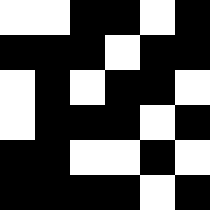[["white", "white", "black", "black", "white", "black"], ["black", "black", "black", "white", "black", "black"], ["white", "black", "white", "black", "black", "white"], ["white", "black", "black", "black", "white", "black"], ["black", "black", "white", "white", "black", "white"], ["black", "black", "black", "black", "white", "black"]]